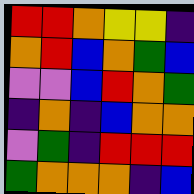[["red", "red", "orange", "yellow", "yellow", "indigo"], ["orange", "red", "blue", "orange", "green", "blue"], ["violet", "violet", "blue", "red", "orange", "green"], ["indigo", "orange", "indigo", "blue", "orange", "orange"], ["violet", "green", "indigo", "red", "red", "red"], ["green", "orange", "orange", "orange", "indigo", "blue"]]